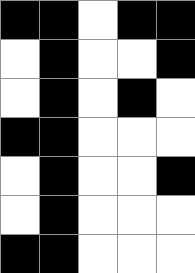[["black", "black", "white", "black", "black"], ["white", "black", "white", "white", "black"], ["white", "black", "white", "black", "white"], ["black", "black", "white", "white", "white"], ["white", "black", "white", "white", "black"], ["white", "black", "white", "white", "white"], ["black", "black", "white", "white", "white"]]